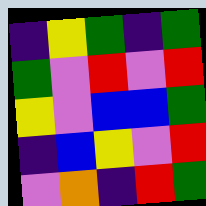[["indigo", "yellow", "green", "indigo", "green"], ["green", "violet", "red", "violet", "red"], ["yellow", "violet", "blue", "blue", "green"], ["indigo", "blue", "yellow", "violet", "red"], ["violet", "orange", "indigo", "red", "green"]]